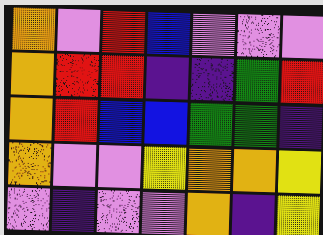[["orange", "violet", "red", "blue", "violet", "violet", "violet"], ["orange", "red", "red", "indigo", "indigo", "green", "red"], ["orange", "red", "blue", "blue", "green", "green", "indigo"], ["orange", "violet", "violet", "yellow", "orange", "orange", "yellow"], ["violet", "indigo", "violet", "violet", "orange", "indigo", "yellow"]]